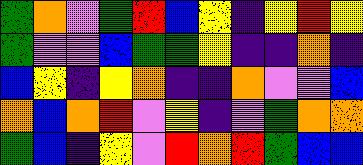[["green", "orange", "violet", "green", "red", "blue", "yellow", "indigo", "yellow", "red", "yellow"], ["green", "violet", "violet", "blue", "green", "green", "yellow", "indigo", "indigo", "orange", "indigo"], ["blue", "yellow", "indigo", "yellow", "orange", "indigo", "indigo", "orange", "violet", "violet", "blue"], ["orange", "blue", "orange", "red", "violet", "yellow", "indigo", "violet", "green", "orange", "orange"], ["green", "blue", "indigo", "yellow", "violet", "red", "orange", "red", "green", "blue", "blue"]]